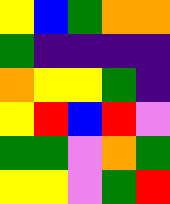[["yellow", "blue", "green", "orange", "orange"], ["green", "indigo", "indigo", "indigo", "indigo"], ["orange", "yellow", "yellow", "green", "indigo"], ["yellow", "red", "blue", "red", "violet"], ["green", "green", "violet", "orange", "green"], ["yellow", "yellow", "violet", "green", "red"]]